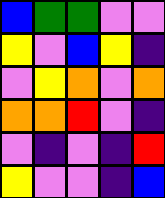[["blue", "green", "green", "violet", "violet"], ["yellow", "violet", "blue", "yellow", "indigo"], ["violet", "yellow", "orange", "violet", "orange"], ["orange", "orange", "red", "violet", "indigo"], ["violet", "indigo", "violet", "indigo", "red"], ["yellow", "violet", "violet", "indigo", "blue"]]